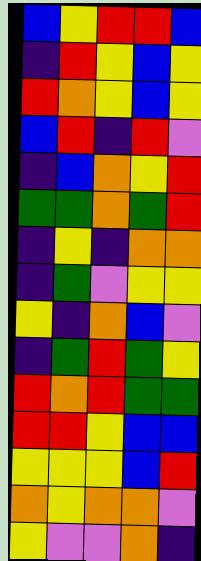[["blue", "yellow", "red", "red", "blue"], ["indigo", "red", "yellow", "blue", "yellow"], ["red", "orange", "yellow", "blue", "yellow"], ["blue", "red", "indigo", "red", "violet"], ["indigo", "blue", "orange", "yellow", "red"], ["green", "green", "orange", "green", "red"], ["indigo", "yellow", "indigo", "orange", "orange"], ["indigo", "green", "violet", "yellow", "yellow"], ["yellow", "indigo", "orange", "blue", "violet"], ["indigo", "green", "red", "green", "yellow"], ["red", "orange", "red", "green", "green"], ["red", "red", "yellow", "blue", "blue"], ["yellow", "yellow", "yellow", "blue", "red"], ["orange", "yellow", "orange", "orange", "violet"], ["yellow", "violet", "violet", "orange", "indigo"]]